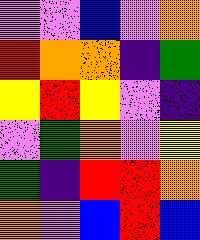[["violet", "violet", "blue", "violet", "orange"], ["red", "orange", "orange", "indigo", "green"], ["yellow", "red", "yellow", "violet", "indigo"], ["violet", "green", "orange", "violet", "yellow"], ["green", "indigo", "red", "red", "orange"], ["orange", "violet", "blue", "red", "blue"]]